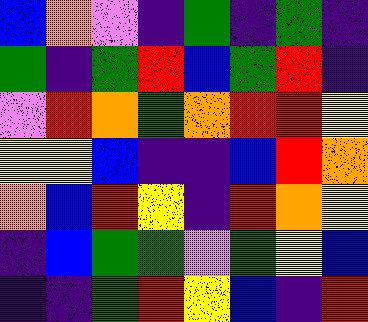[["blue", "orange", "violet", "indigo", "green", "indigo", "green", "indigo"], ["green", "indigo", "green", "red", "blue", "green", "red", "indigo"], ["violet", "red", "orange", "green", "orange", "red", "red", "yellow"], ["yellow", "yellow", "blue", "indigo", "indigo", "blue", "red", "orange"], ["orange", "blue", "red", "yellow", "indigo", "red", "orange", "yellow"], ["indigo", "blue", "green", "green", "violet", "green", "yellow", "blue"], ["indigo", "indigo", "green", "red", "yellow", "blue", "indigo", "red"]]